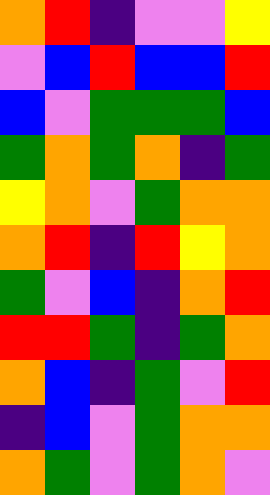[["orange", "red", "indigo", "violet", "violet", "yellow"], ["violet", "blue", "red", "blue", "blue", "red"], ["blue", "violet", "green", "green", "green", "blue"], ["green", "orange", "green", "orange", "indigo", "green"], ["yellow", "orange", "violet", "green", "orange", "orange"], ["orange", "red", "indigo", "red", "yellow", "orange"], ["green", "violet", "blue", "indigo", "orange", "red"], ["red", "red", "green", "indigo", "green", "orange"], ["orange", "blue", "indigo", "green", "violet", "red"], ["indigo", "blue", "violet", "green", "orange", "orange"], ["orange", "green", "violet", "green", "orange", "violet"]]